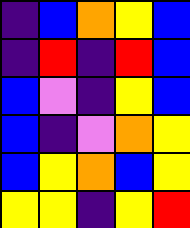[["indigo", "blue", "orange", "yellow", "blue"], ["indigo", "red", "indigo", "red", "blue"], ["blue", "violet", "indigo", "yellow", "blue"], ["blue", "indigo", "violet", "orange", "yellow"], ["blue", "yellow", "orange", "blue", "yellow"], ["yellow", "yellow", "indigo", "yellow", "red"]]